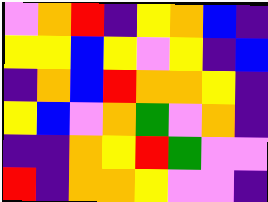[["violet", "orange", "red", "indigo", "yellow", "orange", "blue", "indigo"], ["yellow", "yellow", "blue", "yellow", "violet", "yellow", "indigo", "blue"], ["indigo", "orange", "blue", "red", "orange", "orange", "yellow", "indigo"], ["yellow", "blue", "violet", "orange", "green", "violet", "orange", "indigo"], ["indigo", "indigo", "orange", "yellow", "red", "green", "violet", "violet"], ["red", "indigo", "orange", "orange", "yellow", "violet", "violet", "indigo"]]